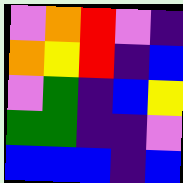[["violet", "orange", "red", "violet", "indigo"], ["orange", "yellow", "red", "indigo", "blue"], ["violet", "green", "indigo", "blue", "yellow"], ["green", "green", "indigo", "indigo", "violet"], ["blue", "blue", "blue", "indigo", "blue"]]